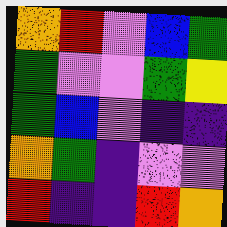[["orange", "red", "violet", "blue", "green"], ["green", "violet", "violet", "green", "yellow"], ["green", "blue", "violet", "indigo", "indigo"], ["orange", "green", "indigo", "violet", "violet"], ["red", "indigo", "indigo", "red", "orange"]]